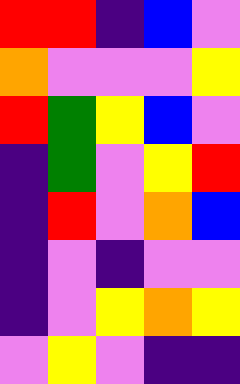[["red", "red", "indigo", "blue", "violet"], ["orange", "violet", "violet", "violet", "yellow"], ["red", "green", "yellow", "blue", "violet"], ["indigo", "green", "violet", "yellow", "red"], ["indigo", "red", "violet", "orange", "blue"], ["indigo", "violet", "indigo", "violet", "violet"], ["indigo", "violet", "yellow", "orange", "yellow"], ["violet", "yellow", "violet", "indigo", "indigo"]]